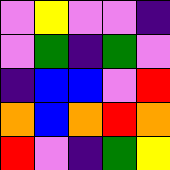[["violet", "yellow", "violet", "violet", "indigo"], ["violet", "green", "indigo", "green", "violet"], ["indigo", "blue", "blue", "violet", "red"], ["orange", "blue", "orange", "red", "orange"], ["red", "violet", "indigo", "green", "yellow"]]